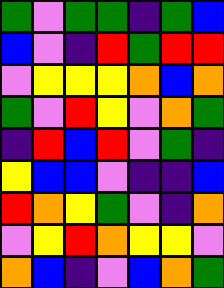[["green", "violet", "green", "green", "indigo", "green", "blue"], ["blue", "violet", "indigo", "red", "green", "red", "red"], ["violet", "yellow", "yellow", "yellow", "orange", "blue", "orange"], ["green", "violet", "red", "yellow", "violet", "orange", "green"], ["indigo", "red", "blue", "red", "violet", "green", "indigo"], ["yellow", "blue", "blue", "violet", "indigo", "indigo", "blue"], ["red", "orange", "yellow", "green", "violet", "indigo", "orange"], ["violet", "yellow", "red", "orange", "yellow", "yellow", "violet"], ["orange", "blue", "indigo", "violet", "blue", "orange", "green"]]